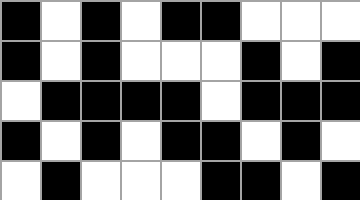[["black", "white", "black", "white", "black", "black", "white", "white", "white"], ["black", "white", "black", "white", "white", "white", "black", "white", "black"], ["white", "black", "black", "black", "black", "white", "black", "black", "black"], ["black", "white", "black", "white", "black", "black", "white", "black", "white"], ["white", "black", "white", "white", "white", "black", "black", "white", "black"]]